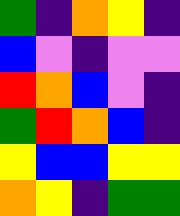[["green", "indigo", "orange", "yellow", "indigo"], ["blue", "violet", "indigo", "violet", "violet"], ["red", "orange", "blue", "violet", "indigo"], ["green", "red", "orange", "blue", "indigo"], ["yellow", "blue", "blue", "yellow", "yellow"], ["orange", "yellow", "indigo", "green", "green"]]